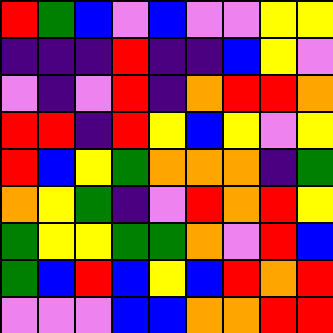[["red", "green", "blue", "violet", "blue", "violet", "violet", "yellow", "yellow"], ["indigo", "indigo", "indigo", "red", "indigo", "indigo", "blue", "yellow", "violet"], ["violet", "indigo", "violet", "red", "indigo", "orange", "red", "red", "orange"], ["red", "red", "indigo", "red", "yellow", "blue", "yellow", "violet", "yellow"], ["red", "blue", "yellow", "green", "orange", "orange", "orange", "indigo", "green"], ["orange", "yellow", "green", "indigo", "violet", "red", "orange", "red", "yellow"], ["green", "yellow", "yellow", "green", "green", "orange", "violet", "red", "blue"], ["green", "blue", "red", "blue", "yellow", "blue", "red", "orange", "red"], ["violet", "violet", "violet", "blue", "blue", "orange", "orange", "red", "red"]]